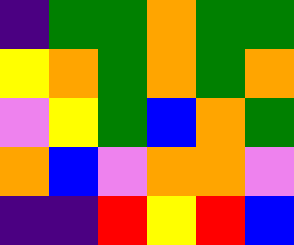[["indigo", "green", "green", "orange", "green", "green"], ["yellow", "orange", "green", "orange", "green", "orange"], ["violet", "yellow", "green", "blue", "orange", "green"], ["orange", "blue", "violet", "orange", "orange", "violet"], ["indigo", "indigo", "red", "yellow", "red", "blue"]]